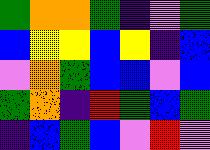[["green", "orange", "orange", "green", "indigo", "violet", "green"], ["blue", "yellow", "yellow", "blue", "yellow", "indigo", "blue"], ["violet", "orange", "green", "blue", "blue", "violet", "blue"], ["green", "orange", "indigo", "red", "green", "blue", "green"], ["indigo", "blue", "green", "blue", "violet", "red", "violet"]]